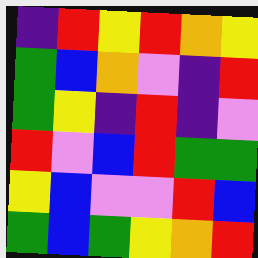[["indigo", "red", "yellow", "red", "orange", "yellow"], ["green", "blue", "orange", "violet", "indigo", "red"], ["green", "yellow", "indigo", "red", "indigo", "violet"], ["red", "violet", "blue", "red", "green", "green"], ["yellow", "blue", "violet", "violet", "red", "blue"], ["green", "blue", "green", "yellow", "orange", "red"]]